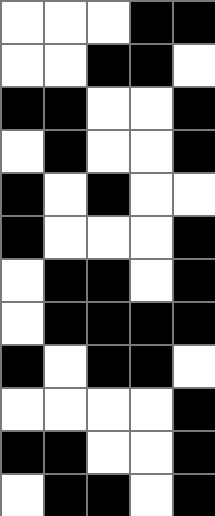[["white", "white", "white", "black", "black"], ["white", "white", "black", "black", "white"], ["black", "black", "white", "white", "black"], ["white", "black", "white", "white", "black"], ["black", "white", "black", "white", "white"], ["black", "white", "white", "white", "black"], ["white", "black", "black", "white", "black"], ["white", "black", "black", "black", "black"], ["black", "white", "black", "black", "white"], ["white", "white", "white", "white", "black"], ["black", "black", "white", "white", "black"], ["white", "black", "black", "white", "black"]]